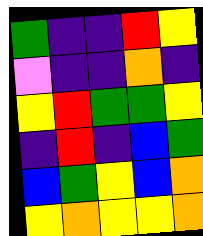[["green", "indigo", "indigo", "red", "yellow"], ["violet", "indigo", "indigo", "orange", "indigo"], ["yellow", "red", "green", "green", "yellow"], ["indigo", "red", "indigo", "blue", "green"], ["blue", "green", "yellow", "blue", "orange"], ["yellow", "orange", "yellow", "yellow", "orange"]]